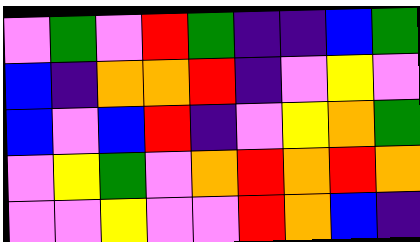[["violet", "green", "violet", "red", "green", "indigo", "indigo", "blue", "green"], ["blue", "indigo", "orange", "orange", "red", "indigo", "violet", "yellow", "violet"], ["blue", "violet", "blue", "red", "indigo", "violet", "yellow", "orange", "green"], ["violet", "yellow", "green", "violet", "orange", "red", "orange", "red", "orange"], ["violet", "violet", "yellow", "violet", "violet", "red", "orange", "blue", "indigo"]]